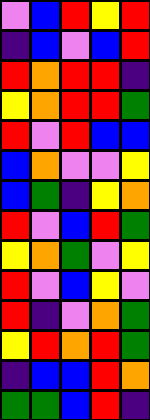[["violet", "blue", "red", "yellow", "red"], ["indigo", "blue", "violet", "blue", "red"], ["red", "orange", "red", "red", "indigo"], ["yellow", "orange", "red", "red", "green"], ["red", "violet", "red", "blue", "blue"], ["blue", "orange", "violet", "violet", "yellow"], ["blue", "green", "indigo", "yellow", "orange"], ["red", "violet", "blue", "red", "green"], ["yellow", "orange", "green", "violet", "yellow"], ["red", "violet", "blue", "yellow", "violet"], ["red", "indigo", "violet", "orange", "green"], ["yellow", "red", "orange", "red", "green"], ["indigo", "blue", "blue", "red", "orange"], ["green", "green", "blue", "red", "indigo"]]